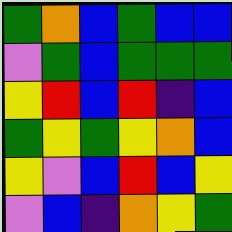[["green", "orange", "blue", "green", "blue", "blue"], ["violet", "green", "blue", "green", "green", "green"], ["yellow", "red", "blue", "red", "indigo", "blue"], ["green", "yellow", "green", "yellow", "orange", "blue"], ["yellow", "violet", "blue", "red", "blue", "yellow"], ["violet", "blue", "indigo", "orange", "yellow", "green"]]